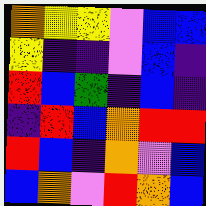[["orange", "yellow", "yellow", "violet", "blue", "blue"], ["yellow", "indigo", "indigo", "violet", "blue", "indigo"], ["red", "blue", "green", "indigo", "blue", "indigo"], ["indigo", "red", "blue", "orange", "red", "red"], ["red", "blue", "indigo", "orange", "violet", "blue"], ["blue", "orange", "violet", "red", "orange", "blue"]]